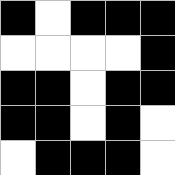[["black", "white", "black", "black", "black"], ["white", "white", "white", "white", "black"], ["black", "black", "white", "black", "black"], ["black", "black", "white", "black", "white"], ["white", "black", "black", "black", "white"]]